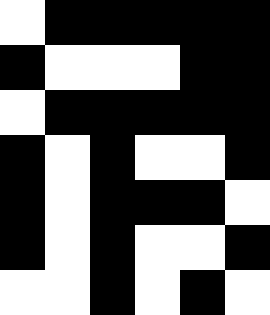[["white", "black", "black", "black", "black", "black"], ["black", "white", "white", "white", "black", "black"], ["white", "black", "black", "black", "black", "black"], ["black", "white", "black", "white", "white", "black"], ["black", "white", "black", "black", "black", "white"], ["black", "white", "black", "white", "white", "black"], ["white", "white", "black", "white", "black", "white"]]